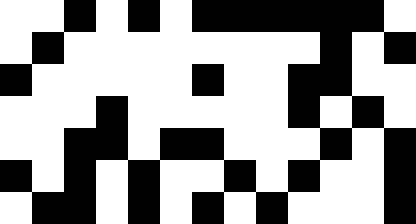[["white", "white", "black", "white", "black", "white", "black", "black", "black", "black", "black", "black", "white"], ["white", "black", "white", "white", "white", "white", "white", "white", "white", "white", "black", "white", "black"], ["black", "white", "white", "white", "white", "white", "black", "white", "white", "black", "black", "white", "white"], ["white", "white", "white", "black", "white", "white", "white", "white", "white", "black", "white", "black", "white"], ["white", "white", "black", "black", "white", "black", "black", "white", "white", "white", "black", "white", "black"], ["black", "white", "black", "white", "black", "white", "white", "black", "white", "black", "white", "white", "black"], ["white", "black", "black", "white", "black", "white", "black", "white", "black", "white", "white", "white", "black"]]